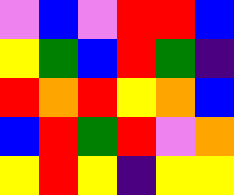[["violet", "blue", "violet", "red", "red", "blue"], ["yellow", "green", "blue", "red", "green", "indigo"], ["red", "orange", "red", "yellow", "orange", "blue"], ["blue", "red", "green", "red", "violet", "orange"], ["yellow", "red", "yellow", "indigo", "yellow", "yellow"]]